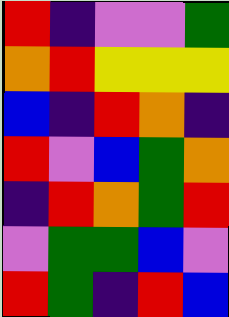[["red", "indigo", "violet", "violet", "green"], ["orange", "red", "yellow", "yellow", "yellow"], ["blue", "indigo", "red", "orange", "indigo"], ["red", "violet", "blue", "green", "orange"], ["indigo", "red", "orange", "green", "red"], ["violet", "green", "green", "blue", "violet"], ["red", "green", "indigo", "red", "blue"]]